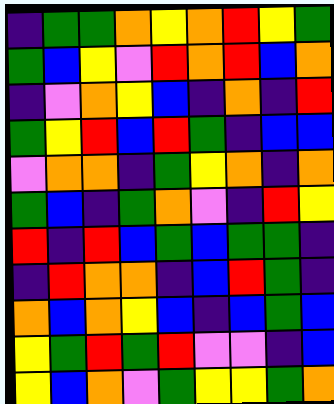[["indigo", "green", "green", "orange", "yellow", "orange", "red", "yellow", "green"], ["green", "blue", "yellow", "violet", "red", "orange", "red", "blue", "orange"], ["indigo", "violet", "orange", "yellow", "blue", "indigo", "orange", "indigo", "red"], ["green", "yellow", "red", "blue", "red", "green", "indigo", "blue", "blue"], ["violet", "orange", "orange", "indigo", "green", "yellow", "orange", "indigo", "orange"], ["green", "blue", "indigo", "green", "orange", "violet", "indigo", "red", "yellow"], ["red", "indigo", "red", "blue", "green", "blue", "green", "green", "indigo"], ["indigo", "red", "orange", "orange", "indigo", "blue", "red", "green", "indigo"], ["orange", "blue", "orange", "yellow", "blue", "indigo", "blue", "green", "blue"], ["yellow", "green", "red", "green", "red", "violet", "violet", "indigo", "blue"], ["yellow", "blue", "orange", "violet", "green", "yellow", "yellow", "green", "orange"]]